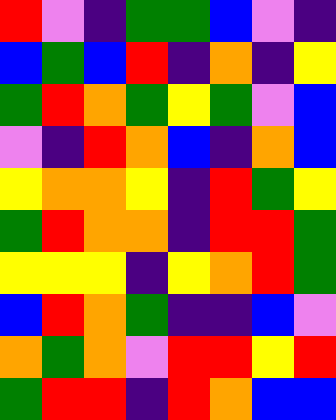[["red", "violet", "indigo", "green", "green", "blue", "violet", "indigo"], ["blue", "green", "blue", "red", "indigo", "orange", "indigo", "yellow"], ["green", "red", "orange", "green", "yellow", "green", "violet", "blue"], ["violet", "indigo", "red", "orange", "blue", "indigo", "orange", "blue"], ["yellow", "orange", "orange", "yellow", "indigo", "red", "green", "yellow"], ["green", "red", "orange", "orange", "indigo", "red", "red", "green"], ["yellow", "yellow", "yellow", "indigo", "yellow", "orange", "red", "green"], ["blue", "red", "orange", "green", "indigo", "indigo", "blue", "violet"], ["orange", "green", "orange", "violet", "red", "red", "yellow", "red"], ["green", "red", "red", "indigo", "red", "orange", "blue", "blue"]]